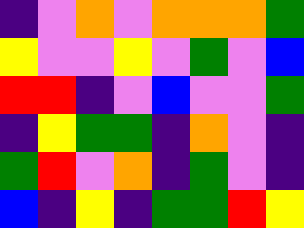[["indigo", "violet", "orange", "violet", "orange", "orange", "orange", "green"], ["yellow", "violet", "violet", "yellow", "violet", "green", "violet", "blue"], ["red", "red", "indigo", "violet", "blue", "violet", "violet", "green"], ["indigo", "yellow", "green", "green", "indigo", "orange", "violet", "indigo"], ["green", "red", "violet", "orange", "indigo", "green", "violet", "indigo"], ["blue", "indigo", "yellow", "indigo", "green", "green", "red", "yellow"]]